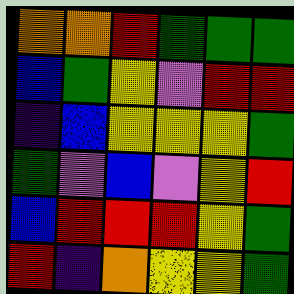[["orange", "orange", "red", "green", "green", "green"], ["blue", "green", "yellow", "violet", "red", "red"], ["indigo", "blue", "yellow", "yellow", "yellow", "green"], ["green", "violet", "blue", "violet", "yellow", "red"], ["blue", "red", "red", "red", "yellow", "green"], ["red", "indigo", "orange", "yellow", "yellow", "green"]]